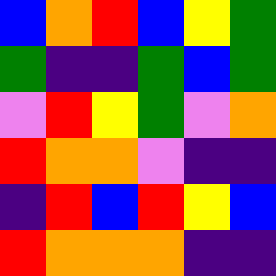[["blue", "orange", "red", "blue", "yellow", "green"], ["green", "indigo", "indigo", "green", "blue", "green"], ["violet", "red", "yellow", "green", "violet", "orange"], ["red", "orange", "orange", "violet", "indigo", "indigo"], ["indigo", "red", "blue", "red", "yellow", "blue"], ["red", "orange", "orange", "orange", "indigo", "indigo"]]